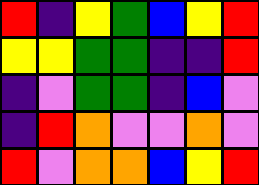[["red", "indigo", "yellow", "green", "blue", "yellow", "red"], ["yellow", "yellow", "green", "green", "indigo", "indigo", "red"], ["indigo", "violet", "green", "green", "indigo", "blue", "violet"], ["indigo", "red", "orange", "violet", "violet", "orange", "violet"], ["red", "violet", "orange", "orange", "blue", "yellow", "red"]]